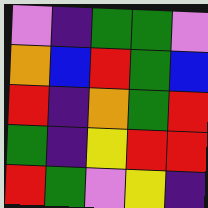[["violet", "indigo", "green", "green", "violet"], ["orange", "blue", "red", "green", "blue"], ["red", "indigo", "orange", "green", "red"], ["green", "indigo", "yellow", "red", "red"], ["red", "green", "violet", "yellow", "indigo"]]